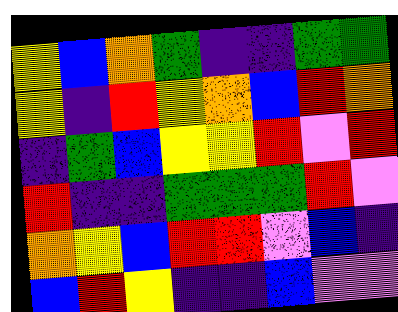[["yellow", "blue", "orange", "green", "indigo", "indigo", "green", "green"], ["yellow", "indigo", "red", "yellow", "orange", "blue", "red", "orange"], ["indigo", "green", "blue", "yellow", "yellow", "red", "violet", "red"], ["red", "indigo", "indigo", "green", "green", "green", "red", "violet"], ["orange", "yellow", "blue", "red", "red", "violet", "blue", "indigo"], ["blue", "red", "yellow", "indigo", "indigo", "blue", "violet", "violet"]]